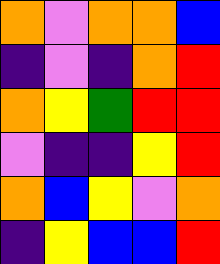[["orange", "violet", "orange", "orange", "blue"], ["indigo", "violet", "indigo", "orange", "red"], ["orange", "yellow", "green", "red", "red"], ["violet", "indigo", "indigo", "yellow", "red"], ["orange", "blue", "yellow", "violet", "orange"], ["indigo", "yellow", "blue", "blue", "red"]]